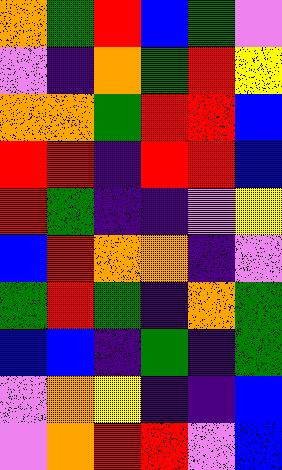[["orange", "green", "red", "blue", "green", "violet"], ["violet", "indigo", "orange", "green", "red", "yellow"], ["orange", "orange", "green", "red", "red", "blue"], ["red", "red", "indigo", "red", "red", "blue"], ["red", "green", "indigo", "indigo", "violet", "yellow"], ["blue", "red", "orange", "orange", "indigo", "violet"], ["green", "red", "green", "indigo", "orange", "green"], ["blue", "blue", "indigo", "green", "indigo", "green"], ["violet", "orange", "yellow", "indigo", "indigo", "blue"], ["violet", "orange", "red", "red", "violet", "blue"]]